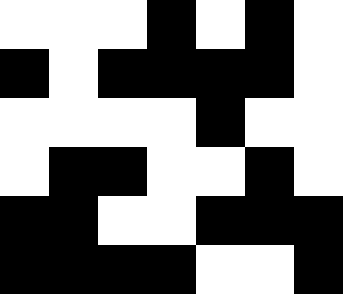[["white", "white", "white", "black", "white", "black", "white"], ["black", "white", "black", "black", "black", "black", "white"], ["white", "white", "white", "white", "black", "white", "white"], ["white", "black", "black", "white", "white", "black", "white"], ["black", "black", "white", "white", "black", "black", "black"], ["black", "black", "black", "black", "white", "white", "black"]]